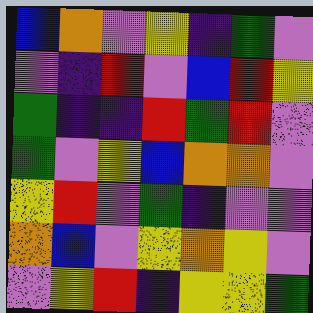[["blue", "orange", "violet", "yellow", "indigo", "green", "violet"], ["violet", "indigo", "red", "violet", "blue", "red", "yellow"], ["green", "indigo", "indigo", "red", "green", "red", "violet"], ["green", "violet", "yellow", "blue", "orange", "orange", "violet"], ["yellow", "red", "violet", "green", "indigo", "violet", "violet"], ["orange", "blue", "violet", "yellow", "orange", "yellow", "violet"], ["violet", "yellow", "red", "indigo", "yellow", "yellow", "green"]]